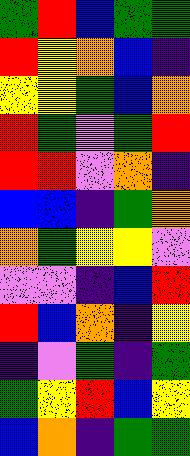[["green", "red", "blue", "green", "green"], ["red", "yellow", "orange", "blue", "indigo"], ["yellow", "yellow", "green", "blue", "orange"], ["red", "green", "violet", "green", "red"], ["red", "red", "violet", "orange", "indigo"], ["blue", "blue", "indigo", "green", "orange"], ["orange", "green", "yellow", "yellow", "violet"], ["violet", "violet", "indigo", "blue", "red"], ["red", "blue", "orange", "indigo", "yellow"], ["indigo", "violet", "green", "indigo", "green"], ["green", "yellow", "red", "blue", "yellow"], ["blue", "orange", "indigo", "green", "green"]]